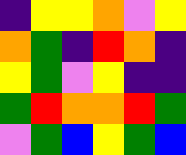[["indigo", "yellow", "yellow", "orange", "violet", "yellow"], ["orange", "green", "indigo", "red", "orange", "indigo"], ["yellow", "green", "violet", "yellow", "indigo", "indigo"], ["green", "red", "orange", "orange", "red", "green"], ["violet", "green", "blue", "yellow", "green", "blue"]]